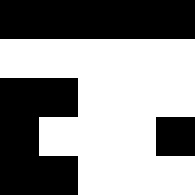[["black", "black", "black", "black", "black"], ["white", "white", "white", "white", "white"], ["black", "black", "white", "white", "white"], ["black", "white", "white", "white", "black"], ["black", "black", "white", "white", "white"]]